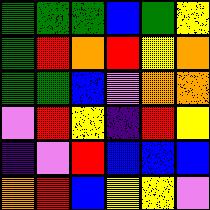[["green", "green", "green", "blue", "green", "yellow"], ["green", "red", "orange", "red", "yellow", "orange"], ["green", "green", "blue", "violet", "orange", "orange"], ["violet", "red", "yellow", "indigo", "red", "yellow"], ["indigo", "violet", "red", "blue", "blue", "blue"], ["orange", "red", "blue", "yellow", "yellow", "violet"]]